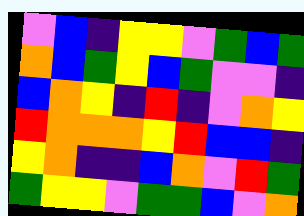[["violet", "blue", "indigo", "yellow", "yellow", "violet", "green", "blue", "green"], ["orange", "blue", "green", "yellow", "blue", "green", "violet", "violet", "indigo"], ["blue", "orange", "yellow", "indigo", "red", "indigo", "violet", "orange", "yellow"], ["red", "orange", "orange", "orange", "yellow", "red", "blue", "blue", "indigo"], ["yellow", "orange", "indigo", "indigo", "blue", "orange", "violet", "red", "green"], ["green", "yellow", "yellow", "violet", "green", "green", "blue", "violet", "orange"]]